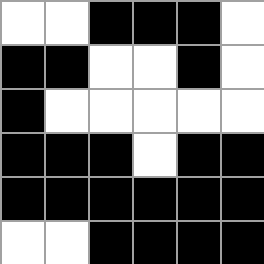[["white", "white", "black", "black", "black", "white"], ["black", "black", "white", "white", "black", "white"], ["black", "white", "white", "white", "white", "white"], ["black", "black", "black", "white", "black", "black"], ["black", "black", "black", "black", "black", "black"], ["white", "white", "black", "black", "black", "black"]]